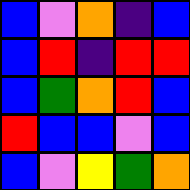[["blue", "violet", "orange", "indigo", "blue"], ["blue", "red", "indigo", "red", "red"], ["blue", "green", "orange", "red", "blue"], ["red", "blue", "blue", "violet", "blue"], ["blue", "violet", "yellow", "green", "orange"]]